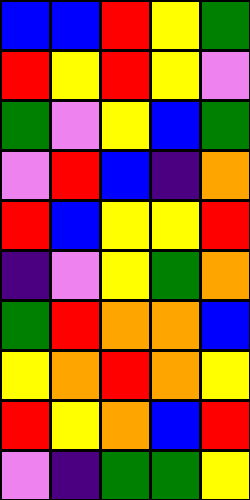[["blue", "blue", "red", "yellow", "green"], ["red", "yellow", "red", "yellow", "violet"], ["green", "violet", "yellow", "blue", "green"], ["violet", "red", "blue", "indigo", "orange"], ["red", "blue", "yellow", "yellow", "red"], ["indigo", "violet", "yellow", "green", "orange"], ["green", "red", "orange", "orange", "blue"], ["yellow", "orange", "red", "orange", "yellow"], ["red", "yellow", "orange", "blue", "red"], ["violet", "indigo", "green", "green", "yellow"]]